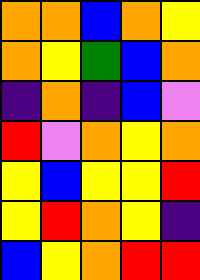[["orange", "orange", "blue", "orange", "yellow"], ["orange", "yellow", "green", "blue", "orange"], ["indigo", "orange", "indigo", "blue", "violet"], ["red", "violet", "orange", "yellow", "orange"], ["yellow", "blue", "yellow", "yellow", "red"], ["yellow", "red", "orange", "yellow", "indigo"], ["blue", "yellow", "orange", "red", "red"]]